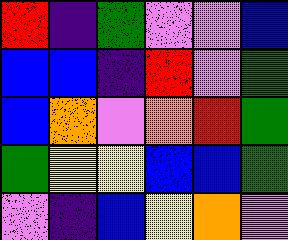[["red", "indigo", "green", "violet", "violet", "blue"], ["blue", "blue", "indigo", "red", "violet", "green"], ["blue", "orange", "violet", "orange", "red", "green"], ["green", "yellow", "yellow", "blue", "blue", "green"], ["violet", "indigo", "blue", "yellow", "orange", "violet"]]